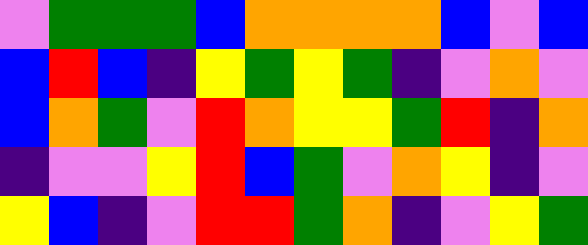[["violet", "green", "green", "green", "blue", "orange", "orange", "orange", "orange", "blue", "violet", "blue"], ["blue", "red", "blue", "indigo", "yellow", "green", "yellow", "green", "indigo", "violet", "orange", "violet"], ["blue", "orange", "green", "violet", "red", "orange", "yellow", "yellow", "green", "red", "indigo", "orange"], ["indigo", "violet", "violet", "yellow", "red", "blue", "green", "violet", "orange", "yellow", "indigo", "violet"], ["yellow", "blue", "indigo", "violet", "red", "red", "green", "orange", "indigo", "violet", "yellow", "green"]]